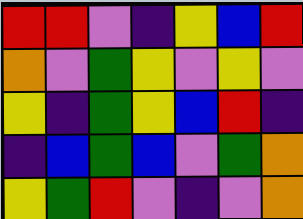[["red", "red", "violet", "indigo", "yellow", "blue", "red"], ["orange", "violet", "green", "yellow", "violet", "yellow", "violet"], ["yellow", "indigo", "green", "yellow", "blue", "red", "indigo"], ["indigo", "blue", "green", "blue", "violet", "green", "orange"], ["yellow", "green", "red", "violet", "indigo", "violet", "orange"]]